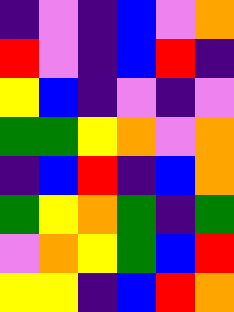[["indigo", "violet", "indigo", "blue", "violet", "orange"], ["red", "violet", "indigo", "blue", "red", "indigo"], ["yellow", "blue", "indigo", "violet", "indigo", "violet"], ["green", "green", "yellow", "orange", "violet", "orange"], ["indigo", "blue", "red", "indigo", "blue", "orange"], ["green", "yellow", "orange", "green", "indigo", "green"], ["violet", "orange", "yellow", "green", "blue", "red"], ["yellow", "yellow", "indigo", "blue", "red", "orange"]]